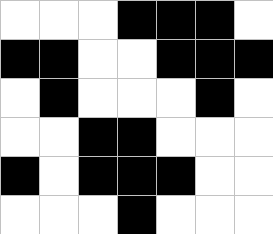[["white", "white", "white", "black", "black", "black", "white"], ["black", "black", "white", "white", "black", "black", "black"], ["white", "black", "white", "white", "white", "black", "white"], ["white", "white", "black", "black", "white", "white", "white"], ["black", "white", "black", "black", "black", "white", "white"], ["white", "white", "white", "black", "white", "white", "white"]]